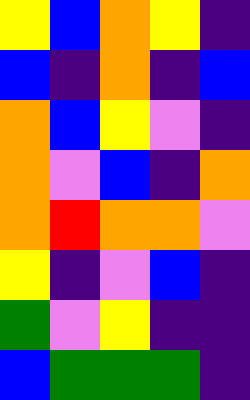[["yellow", "blue", "orange", "yellow", "indigo"], ["blue", "indigo", "orange", "indigo", "blue"], ["orange", "blue", "yellow", "violet", "indigo"], ["orange", "violet", "blue", "indigo", "orange"], ["orange", "red", "orange", "orange", "violet"], ["yellow", "indigo", "violet", "blue", "indigo"], ["green", "violet", "yellow", "indigo", "indigo"], ["blue", "green", "green", "green", "indigo"]]